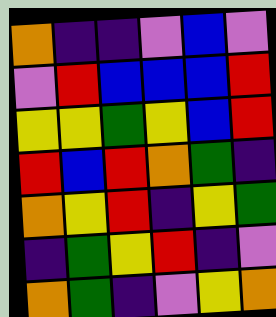[["orange", "indigo", "indigo", "violet", "blue", "violet"], ["violet", "red", "blue", "blue", "blue", "red"], ["yellow", "yellow", "green", "yellow", "blue", "red"], ["red", "blue", "red", "orange", "green", "indigo"], ["orange", "yellow", "red", "indigo", "yellow", "green"], ["indigo", "green", "yellow", "red", "indigo", "violet"], ["orange", "green", "indigo", "violet", "yellow", "orange"]]